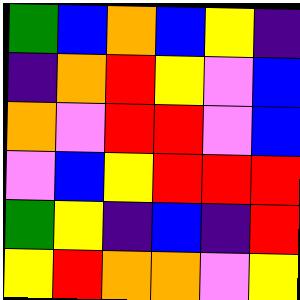[["green", "blue", "orange", "blue", "yellow", "indigo"], ["indigo", "orange", "red", "yellow", "violet", "blue"], ["orange", "violet", "red", "red", "violet", "blue"], ["violet", "blue", "yellow", "red", "red", "red"], ["green", "yellow", "indigo", "blue", "indigo", "red"], ["yellow", "red", "orange", "orange", "violet", "yellow"]]